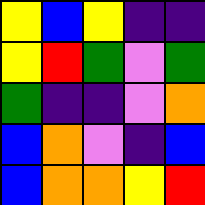[["yellow", "blue", "yellow", "indigo", "indigo"], ["yellow", "red", "green", "violet", "green"], ["green", "indigo", "indigo", "violet", "orange"], ["blue", "orange", "violet", "indigo", "blue"], ["blue", "orange", "orange", "yellow", "red"]]